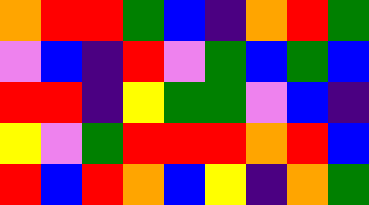[["orange", "red", "red", "green", "blue", "indigo", "orange", "red", "green"], ["violet", "blue", "indigo", "red", "violet", "green", "blue", "green", "blue"], ["red", "red", "indigo", "yellow", "green", "green", "violet", "blue", "indigo"], ["yellow", "violet", "green", "red", "red", "red", "orange", "red", "blue"], ["red", "blue", "red", "orange", "blue", "yellow", "indigo", "orange", "green"]]